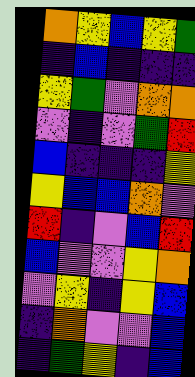[["orange", "yellow", "blue", "yellow", "green"], ["indigo", "blue", "indigo", "indigo", "indigo"], ["yellow", "green", "violet", "orange", "orange"], ["violet", "indigo", "violet", "green", "red"], ["blue", "indigo", "indigo", "indigo", "yellow"], ["yellow", "blue", "blue", "orange", "violet"], ["red", "indigo", "violet", "blue", "red"], ["blue", "violet", "violet", "yellow", "orange"], ["violet", "yellow", "indigo", "yellow", "blue"], ["indigo", "orange", "violet", "violet", "blue"], ["indigo", "green", "yellow", "indigo", "blue"]]